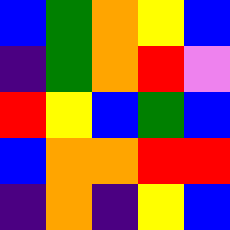[["blue", "green", "orange", "yellow", "blue"], ["indigo", "green", "orange", "red", "violet"], ["red", "yellow", "blue", "green", "blue"], ["blue", "orange", "orange", "red", "red"], ["indigo", "orange", "indigo", "yellow", "blue"]]